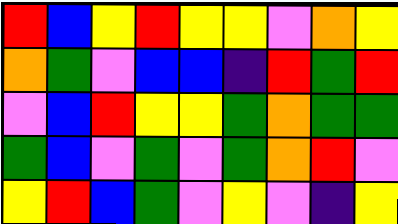[["red", "blue", "yellow", "red", "yellow", "yellow", "violet", "orange", "yellow"], ["orange", "green", "violet", "blue", "blue", "indigo", "red", "green", "red"], ["violet", "blue", "red", "yellow", "yellow", "green", "orange", "green", "green"], ["green", "blue", "violet", "green", "violet", "green", "orange", "red", "violet"], ["yellow", "red", "blue", "green", "violet", "yellow", "violet", "indigo", "yellow"]]